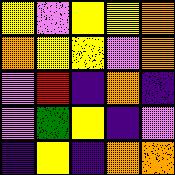[["yellow", "violet", "yellow", "yellow", "orange"], ["orange", "yellow", "yellow", "violet", "orange"], ["violet", "red", "indigo", "orange", "indigo"], ["violet", "green", "yellow", "indigo", "violet"], ["indigo", "yellow", "indigo", "orange", "orange"]]